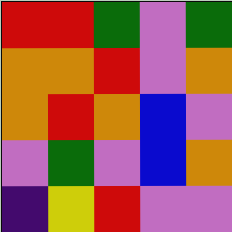[["red", "red", "green", "violet", "green"], ["orange", "orange", "red", "violet", "orange"], ["orange", "red", "orange", "blue", "violet"], ["violet", "green", "violet", "blue", "orange"], ["indigo", "yellow", "red", "violet", "violet"]]